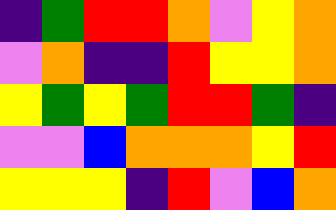[["indigo", "green", "red", "red", "orange", "violet", "yellow", "orange"], ["violet", "orange", "indigo", "indigo", "red", "yellow", "yellow", "orange"], ["yellow", "green", "yellow", "green", "red", "red", "green", "indigo"], ["violet", "violet", "blue", "orange", "orange", "orange", "yellow", "red"], ["yellow", "yellow", "yellow", "indigo", "red", "violet", "blue", "orange"]]